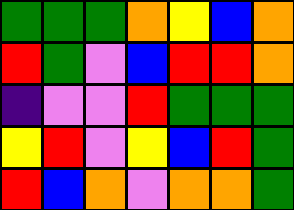[["green", "green", "green", "orange", "yellow", "blue", "orange"], ["red", "green", "violet", "blue", "red", "red", "orange"], ["indigo", "violet", "violet", "red", "green", "green", "green"], ["yellow", "red", "violet", "yellow", "blue", "red", "green"], ["red", "blue", "orange", "violet", "orange", "orange", "green"]]